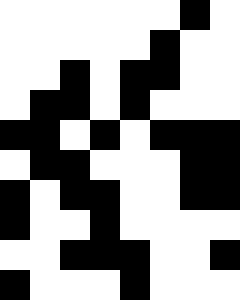[["white", "white", "white", "white", "white", "white", "black", "white"], ["white", "white", "white", "white", "white", "black", "white", "white"], ["white", "white", "black", "white", "black", "black", "white", "white"], ["white", "black", "black", "white", "black", "white", "white", "white"], ["black", "black", "white", "black", "white", "black", "black", "black"], ["white", "black", "black", "white", "white", "white", "black", "black"], ["black", "white", "black", "black", "white", "white", "black", "black"], ["black", "white", "white", "black", "white", "white", "white", "white"], ["white", "white", "black", "black", "black", "white", "white", "black"], ["black", "white", "white", "white", "black", "white", "white", "white"]]